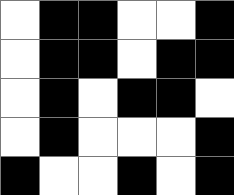[["white", "black", "black", "white", "white", "black"], ["white", "black", "black", "white", "black", "black"], ["white", "black", "white", "black", "black", "white"], ["white", "black", "white", "white", "white", "black"], ["black", "white", "white", "black", "white", "black"]]